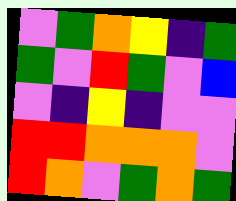[["violet", "green", "orange", "yellow", "indigo", "green"], ["green", "violet", "red", "green", "violet", "blue"], ["violet", "indigo", "yellow", "indigo", "violet", "violet"], ["red", "red", "orange", "orange", "orange", "violet"], ["red", "orange", "violet", "green", "orange", "green"]]